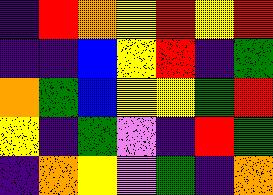[["indigo", "red", "orange", "yellow", "red", "yellow", "red"], ["indigo", "indigo", "blue", "yellow", "red", "indigo", "green"], ["orange", "green", "blue", "yellow", "yellow", "green", "red"], ["yellow", "indigo", "green", "violet", "indigo", "red", "green"], ["indigo", "orange", "yellow", "violet", "green", "indigo", "orange"]]